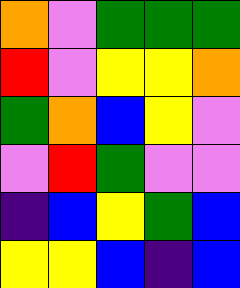[["orange", "violet", "green", "green", "green"], ["red", "violet", "yellow", "yellow", "orange"], ["green", "orange", "blue", "yellow", "violet"], ["violet", "red", "green", "violet", "violet"], ["indigo", "blue", "yellow", "green", "blue"], ["yellow", "yellow", "blue", "indigo", "blue"]]